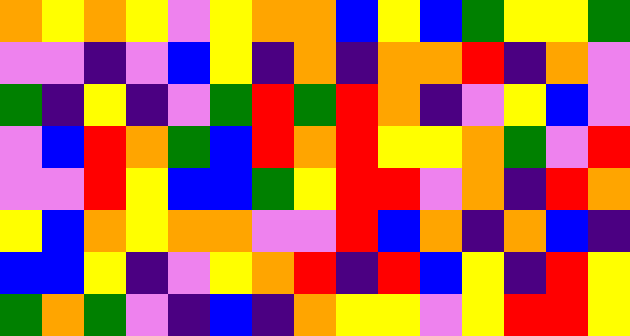[["orange", "yellow", "orange", "yellow", "violet", "yellow", "orange", "orange", "blue", "yellow", "blue", "green", "yellow", "yellow", "green"], ["violet", "violet", "indigo", "violet", "blue", "yellow", "indigo", "orange", "indigo", "orange", "orange", "red", "indigo", "orange", "violet"], ["green", "indigo", "yellow", "indigo", "violet", "green", "red", "green", "red", "orange", "indigo", "violet", "yellow", "blue", "violet"], ["violet", "blue", "red", "orange", "green", "blue", "red", "orange", "red", "yellow", "yellow", "orange", "green", "violet", "red"], ["violet", "violet", "red", "yellow", "blue", "blue", "green", "yellow", "red", "red", "violet", "orange", "indigo", "red", "orange"], ["yellow", "blue", "orange", "yellow", "orange", "orange", "violet", "violet", "red", "blue", "orange", "indigo", "orange", "blue", "indigo"], ["blue", "blue", "yellow", "indigo", "violet", "yellow", "orange", "red", "indigo", "red", "blue", "yellow", "indigo", "red", "yellow"], ["green", "orange", "green", "violet", "indigo", "blue", "indigo", "orange", "yellow", "yellow", "violet", "yellow", "red", "red", "yellow"]]